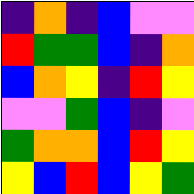[["indigo", "orange", "indigo", "blue", "violet", "violet"], ["red", "green", "green", "blue", "indigo", "orange"], ["blue", "orange", "yellow", "indigo", "red", "yellow"], ["violet", "violet", "green", "blue", "indigo", "violet"], ["green", "orange", "orange", "blue", "red", "yellow"], ["yellow", "blue", "red", "blue", "yellow", "green"]]